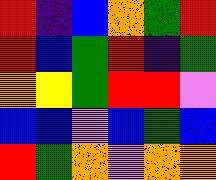[["red", "indigo", "blue", "orange", "green", "red"], ["red", "blue", "green", "red", "indigo", "green"], ["orange", "yellow", "green", "red", "red", "violet"], ["blue", "blue", "violet", "blue", "green", "blue"], ["red", "green", "orange", "violet", "orange", "orange"]]